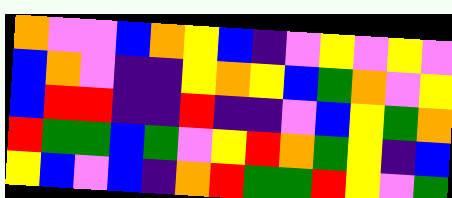[["orange", "violet", "violet", "blue", "orange", "yellow", "blue", "indigo", "violet", "yellow", "violet", "yellow", "violet"], ["blue", "orange", "violet", "indigo", "indigo", "yellow", "orange", "yellow", "blue", "green", "orange", "violet", "yellow"], ["blue", "red", "red", "indigo", "indigo", "red", "indigo", "indigo", "violet", "blue", "yellow", "green", "orange"], ["red", "green", "green", "blue", "green", "violet", "yellow", "red", "orange", "green", "yellow", "indigo", "blue"], ["yellow", "blue", "violet", "blue", "indigo", "orange", "red", "green", "green", "red", "yellow", "violet", "green"]]